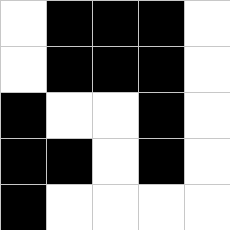[["white", "black", "black", "black", "white"], ["white", "black", "black", "black", "white"], ["black", "white", "white", "black", "white"], ["black", "black", "white", "black", "white"], ["black", "white", "white", "white", "white"]]